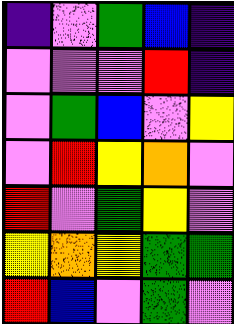[["indigo", "violet", "green", "blue", "indigo"], ["violet", "violet", "violet", "red", "indigo"], ["violet", "green", "blue", "violet", "yellow"], ["violet", "red", "yellow", "orange", "violet"], ["red", "violet", "green", "yellow", "violet"], ["yellow", "orange", "yellow", "green", "green"], ["red", "blue", "violet", "green", "violet"]]